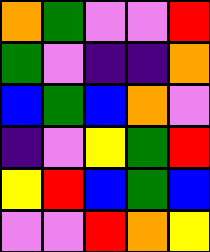[["orange", "green", "violet", "violet", "red"], ["green", "violet", "indigo", "indigo", "orange"], ["blue", "green", "blue", "orange", "violet"], ["indigo", "violet", "yellow", "green", "red"], ["yellow", "red", "blue", "green", "blue"], ["violet", "violet", "red", "orange", "yellow"]]